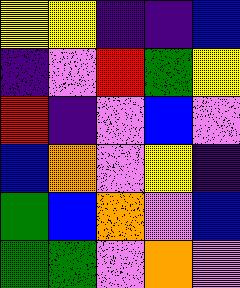[["yellow", "yellow", "indigo", "indigo", "blue"], ["indigo", "violet", "red", "green", "yellow"], ["red", "indigo", "violet", "blue", "violet"], ["blue", "orange", "violet", "yellow", "indigo"], ["green", "blue", "orange", "violet", "blue"], ["green", "green", "violet", "orange", "violet"]]